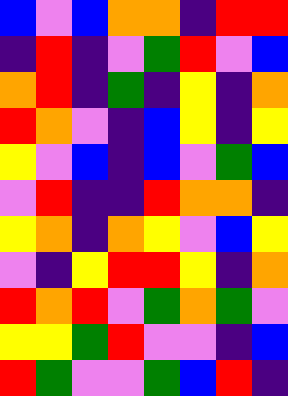[["blue", "violet", "blue", "orange", "orange", "indigo", "red", "red"], ["indigo", "red", "indigo", "violet", "green", "red", "violet", "blue"], ["orange", "red", "indigo", "green", "indigo", "yellow", "indigo", "orange"], ["red", "orange", "violet", "indigo", "blue", "yellow", "indigo", "yellow"], ["yellow", "violet", "blue", "indigo", "blue", "violet", "green", "blue"], ["violet", "red", "indigo", "indigo", "red", "orange", "orange", "indigo"], ["yellow", "orange", "indigo", "orange", "yellow", "violet", "blue", "yellow"], ["violet", "indigo", "yellow", "red", "red", "yellow", "indigo", "orange"], ["red", "orange", "red", "violet", "green", "orange", "green", "violet"], ["yellow", "yellow", "green", "red", "violet", "violet", "indigo", "blue"], ["red", "green", "violet", "violet", "green", "blue", "red", "indigo"]]